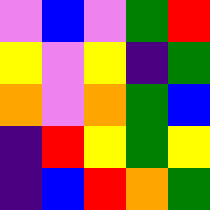[["violet", "blue", "violet", "green", "red"], ["yellow", "violet", "yellow", "indigo", "green"], ["orange", "violet", "orange", "green", "blue"], ["indigo", "red", "yellow", "green", "yellow"], ["indigo", "blue", "red", "orange", "green"]]